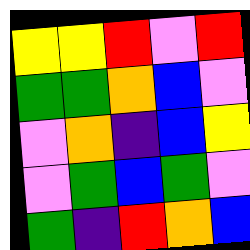[["yellow", "yellow", "red", "violet", "red"], ["green", "green", "orange", "blue", "violet"], ["violet", "orange", "indigo", "blue", "yellow"], ["violet", "green", "blue", "green", "violet"], ["green", "indigo", "red", "orange", "blue"]]